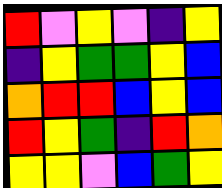[["red", "violet", "yellow", "violet", "indigo", "yellow"], ["indigo", "yellow", "green", "green", "yellow", "blue"], ["orange", "red", "red", "blue", "yellow", "blue"], ["red", "yellow", "green", "indigo", "red", "orange"], ["yellow", "yellow", "violet", "blue", "green", "yellow"]]